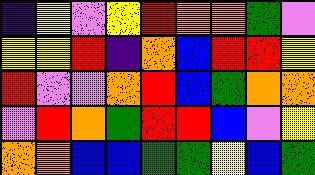[["indigo", "yellow", "violet", "yellow", "red", "orange", "orange", "green", "violet"], ["yellow", "yellow", "red", "indigo", "orange", "blue", "red", "red", "yellow"], ["red", "violet", "violet", "orange", "red", "blue", "green", "orange", "orange"], ["violet", "red", "orange", "green", "red", "red", "blue", "violet", "yellow"], ["orange", "orange", "blue", "blue", "green", "green", "yellow", "blue", "green"]]